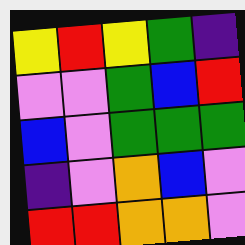[["yellow", "red", "yellow", "green", "indigo"], ["violet", "violet", "green", "blue", "red"], ["blue", "violet", "green", "green", "green"], ["indigo", "violet", "orange", "blue", "violet"], ["red", "red", "orange", "orange", "violet"]]